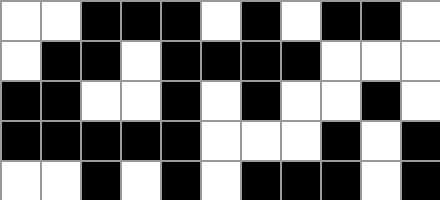[["white", "white", "black", "black", "black", "white", "black", "white", "black", "black", "white"], ["white", "black", "black", "white", "black", "black", "black", "black", "white", "white", "white"], ["black", "black", "white", "white", "black", "white", "black", "white", "white", "black", "white"], ["black", "black", "black", "black", "black", "white", "white", "white", "black", "white", "black"], ["white", "white", "black", "white", "black", "white", "black", "black", "black", "white", "black"]]